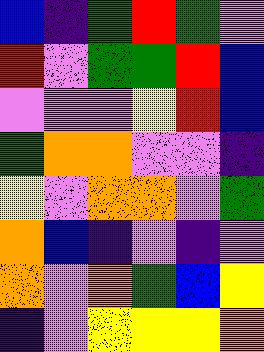[["blue", "indigo", "green", "red", "green", "violet"], ["red", "violet", "green", "green", "red", "blue"], ["violet", "violet", "violet", "yellow", "red", "blue"], ["green", "orange", "orange", "violet", "violet", "indigo"], ["yellow", "violet", "orange", "orange", "violet", "green"], ["orange", "blue", "indigo", "violet", "indigo", "violet"], ["orange", "violet", "orange", "green", "blue", "yellow"], ["indigo", "violet", "yellow", "yellow", "yellow", "orange"]]